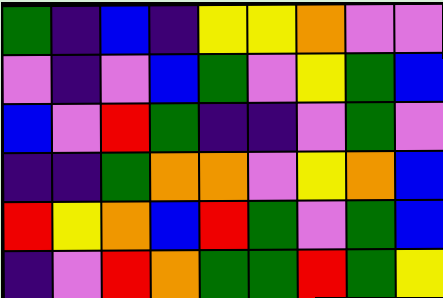[["green", "indigo", "blue", "indigo", "yellow", "yellow", "orange", "violet", "violet"], ["violet", "indigo", "violet", "blue", "green", "violet", "yellow", "green", "blue"], ["blue", "violet", "red", "green", "indigo", "indigo", "violet", "green", "violet"], ["indigo", "indigo", "green", "orange", "orange", "violet", "yellow", "orange", "blue"], ["red", "yellow", "orange", "blue", "red", "green", "violet", "green", "blue"], ["indigo", "violet", "red", "orange", "green", "green", "red", "green", "yellow"]]